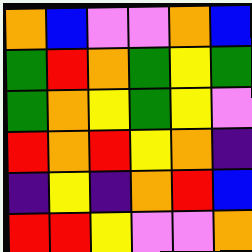[["orange", "blue", "violet", "violet", "orange", "blue"], ["green", "red", "orange", "green", "yellow", "green"], ["green", "orange", "yellow", "green", "yellow", "violet"], ["red", "orange", "red", "yellow", "orange", "indigo"], ["indigo", "yellow", "indigo", "orange", "red", "blue"], ["red", "red", "yellow", "violet", "violet", "orange"]]